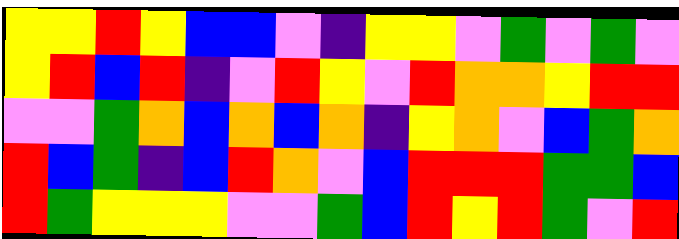[["yellow", "yellow", "red", "yellow", "blue", "blue", "violet", "indigo", "yellow", "yellow", "violet", "green", "violet", "green", "violet"], ["yellow", "red", "blue", "red", "indigo", "violet", "red", "yellow", "violet", "red", "orange", "orange", "yellow", "red", "red"], ["violet", "violet", "green", "orange", "blue", "orange", "blue", "orange", "indigo", "yellow", "orange", "violet", "blue", "green", "orange"], ["red", "blue", "green", "indigo", "blue", "red", "orange", "violet", "blue", "red", "red", "red", "green", "green", "blue"], ["red", "green", "yellow", "yellow", "yellow", "violet", "violet", "green", "blue", "red", "yellow", "red", "green", "violet", "red"]]